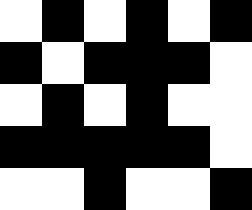[["white", "black", "white", "black", "white", "black"], ["black", "white", "black", "black", "black", "white"], ["white", "black", "white", "black", "white", "white"], ["black", "black", "black", "black", "black", "white"], ["white", "white", "black", "white", "white", "black"]]